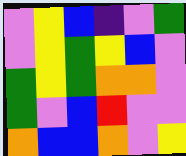[["violet", "yellow", "blue", "indigo", "violet", "green"], ["violet", "yellow", "green", "yellow", "blue", "violet"], ["green", "yellow", "green", "orange", "orange", "violet"], ["green", "violet", "blue", "red", "violet", "violet"], ["orange", "blue", "blue", "orange", "violet", "yellow"]]